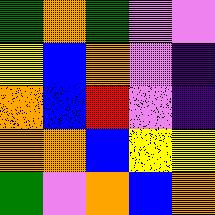[["green", "orange", "green", "violet", "violet"], ["yellow", "blue", "orange", "violet", "indigo"], ["orange", "blue", "red", "violet", "indigo"], ["orange", "orange", "blue", "yellow", "yellow"], ["green", "violet", "orange", "blue", "orange"]]